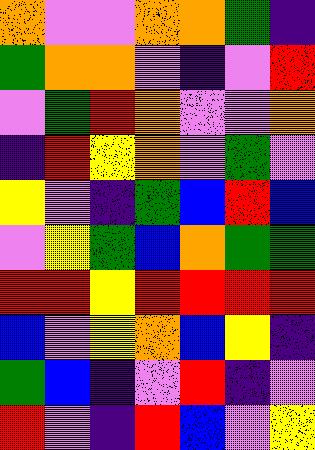[["orange", "violet", "violet", "orange", "orange", "green", "indigo"], ["green", "orange", "orange", "violet", "indigo", "violet", "red"], ["violet", "green", "red", "orange", "violet", "violet", "orange"], ["indigo", "red", "yellow", "orange", "violet", "green", "violet"], ["yellow", "violet", "indigo", "green", "blue", "red", "blue"], ["violet", "yellow", "green", "blue", "orange", "green", "green"], ["red", "red", "yellow", "red", "red", "red", "red"], ["blue", "violet", "yellow", "orange", "blue", "yellow", "indigo"], ["green", "blue", "indigo", "violet", "red", "indigo", "violet"], ["red", "violet", "indigo", "red", "blue", "violet", "yellow"]]